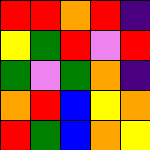[["red", "red", "orange", "red", "indigo"], ["yellow", "green", "red", "violet", "red"], ["green", "violet", "green", "orange", "indigo"], ["orange", "red", "blue", "yellow", "orange"], ["red", "green", "blue", "orange", "yellow"]]